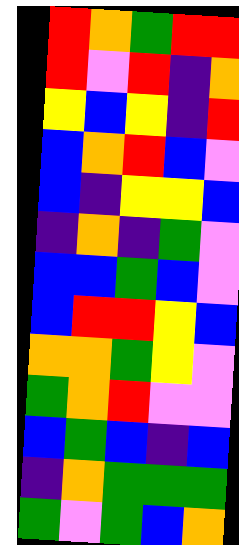[["red", "orange", "green", "red", "red"], ["red", "violet", "red", "indigo", "orange"], ["yellow", "blue", "yellow", "indigo", "red"], ["blue", "orange", "red", "blue", "violet"], ["blue", "indigo", "yellow", "yellow", "blue"], ["indigo", "orange", "indigo", "green", "violet"], ["blue", "blue", "green", "blue", "violet"], ["blue", "red", "red", "yellow", "blue"], ["orange", "orange", "green", "yellow", "violet"], ["green", "orange", "red", "violet", "violet"], ["blue", "green", "blue", "indigo", "blue"], ["indigo", "orange", "green", "green", "green"], ["green", "violet", "green", "blue", "orange"]]